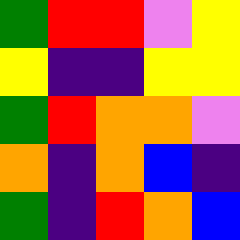[["green", "red", "red", "violet", "yellow"], ["yellow", "indigo", "indigo", "yellow", "yellow"], ["green", "red", "orange", "orange", "violet"], ["orange", "indigo", "orange", "blue", "indigo"], ["green", "indigo", "red", "orange", "blue"]]